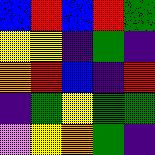[["blue", "red", "blue", "red", "green"], ["yellow", "yellow", "indigo", "green", "indigo"], ["orange", "red", "blue", "indigo", "red"], ["indigo", "green", "yellow", "green", "green"], ["violet", "yellow", "orange", "green", "indigo"]]